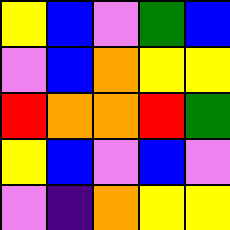[["yellow", "blue", "violet", "green", "blue"], ["violet", "blue", "orange", "yellow", "yellow"], ["red", "orange", "orange", "red", "green"], ["yellow", "blue", "violet", "blue", "violet"], ["violet", "indigo", "orange", "yellow", "yellow"]]